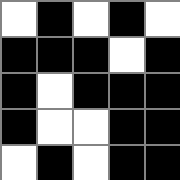[["white", "black", "white", "black", "white"], ["black", "black", "black", "white", "black"], ["black", "white", "black", "black", "black"], ["black", "white", "white", "black", "black"], ["white", "black", "white", "black", "black"]]